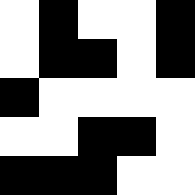[["white", "black", "white", "white", "black"], ["white", "black", "black", "white", "black"], ["black", "white", "white", "white", "white"], ["white", "white", "black", "black", "white"], ["black", "black", "black", "white", "white"]]